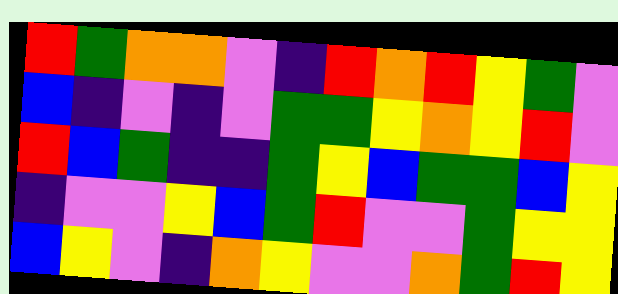[["red", "green", "orange", "orange", "violet", "indigo", "red", "orange", "red", "yellow", "green", "violet"], ["blue", "indigo", "violet", "indigo", "violet", "green", "green", "yellow", "orange", "yellow", "red", "violet"], ["red", "blue", "green", "indigo", "indigo", "green", "yellow", "blue", "green", "green", "blue", "yellow"], ["indigo", "violet", "violet", "yellow", "blue", "green", "red", "violet", "violet", "green", "yellow", "yellow"], ["blue", "yellow", "violet", "indigo", "orange", "yellow", "violet", "violet", "orange", "green", "red", "yellow"]]